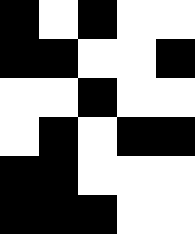[["black", "white", "black", "white", "white"], ["black", "black", "white", "white", "black"], ["white", "white", "black", "white", "white"], ["white", "black", "white", "black", "black"], ["black", "black", "white", "white", "white"], ["black", "black", "black", "white", "white"]]